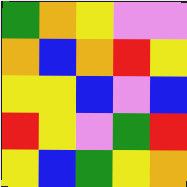[["green", "orange", "yellow", "violet", "violet"], ["orange", "blue", "orange", "red", "yellow"], ["yellow", "yellow", "blue", "violet", "blue"], ["red", "yellow", "violet", "green", "red"], ["yellow", "blue", "green", "yellow", "orange"]]